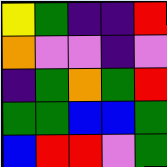[["yellow", "green", "indigo", "indigo", "red"], ["orange", "violet", "violet", "indigo", "violet"], ["indigo", "green", "orange", "green", "red"], ["green", "green", "blue", "blue", "green"], ["blue", "red", "red", "violet", "green"]]